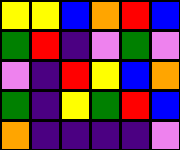[["yellow", "yellow", "blue", "orange", "red", "blue"], ["green", "red", "indigo", "violet", "green", "violet"], ["violet", "indigo", "red", "yellow", "blue", "orange"], ["green", "indigo", "yellow", "green", "red", "blue"], ["orange", "indigo", "indigo", "indigo", "indigo", "violet"]]